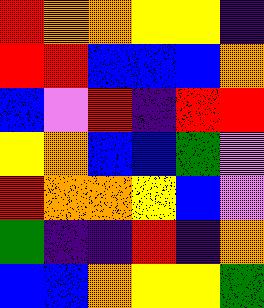[["red", "orange", "orange", "yellow", "yellow", "indigo"], ["red", "red", "blue", "blue", "blue", "orange"], ["blue", "violet", "red", "indigo", "red", "red"], ["yellow", "orange", "blue", "blue", "green", "violet"], ["red", "orange", "orange", "yellow", "blue", "violet"], ["green", "indigo", "indigo", "red", "indigo", "orange"], ["blue", "blue", "orange", "yellow", "yellow", "green"]]